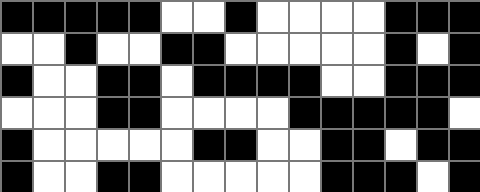[["black", "black", "black", "black", "black", "white", "white", "black", "white", "white", "white", "white", "black", "black", "black"], ["white", "white", "black", "white", "white", "black", "black", "white", "white", "white", "white", "white", "black", "white", "black"], ["black", "white", "white", "black", "black", "white", "black", "black", "black", "black", "white", "white", "black", "black", "black"], ["white", "white", "white", "black", "black", "white", "white", "white", "white", "black", "black", "black", "black", "black", "white"], ["black", "white", "white", "white", "white", "white", "black", "black", "white", "white", "black", "black", "white", "black", "black"], ["black", "white", "white", "black", "black", "white", "white", "white", "white", "white", "black", "black", "black", "white", "black"]]